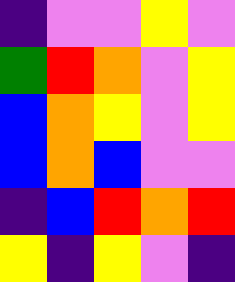[["indigo", "violet", "violet", "yellow", "violet"], ["green", "red", "orange", "violet", "yellow"], ["blue", "orange", "yellow", "violet", "yellow"], ["blue", "orange", "blue", "violet", "violet"], ["indigo", "blue", "red", "orange", "red"], ["yellow", "indigo", "yellow", "violet", "indigo"]]